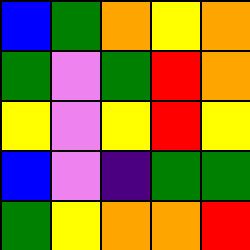[["blue", "green", "orange", "yellow", "orange"], ["green", "violet", "green", "red", "orange"], ["yellow", "violet", "yellow", "red", "yellow"], ["blue", "violet", "indigo", "green", "green"], ["green", "yellow", "orange", "orange", "red"]]